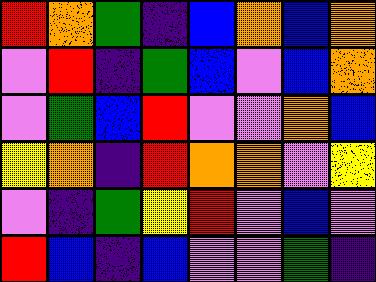[["red", "orange", "green", "indigo", "blue", "orange", "blue", "orange"], ["violet", "red", "indigo", "green", "blue", "violet", "blue", "orange"], ["violet", "green", "blue", "red", "violet", "violet", "orange", "blue"], ["yellow", "orange", "indigo", "red", "orange", "orange", "violet", "yellow"], ["violet", "indigo", "green", "yellow", "red", "violet", "blue", "violet"], ["red", "blue", "indigo", "blue", "violet", "violet", "green", "indigo"]]